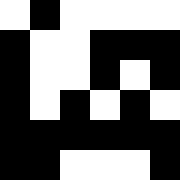[["white", "black", "white", "white", "white", "white"], ["black", "white", "white", "black", "black", "black"], ["black", "white", "white", "black", "white", "black"], ["black", "white", "black", "white", "black", "white"], ["black", "black", "black", "black", "black", "black"], ["black", "black", "white", "white", "white", "black"]]